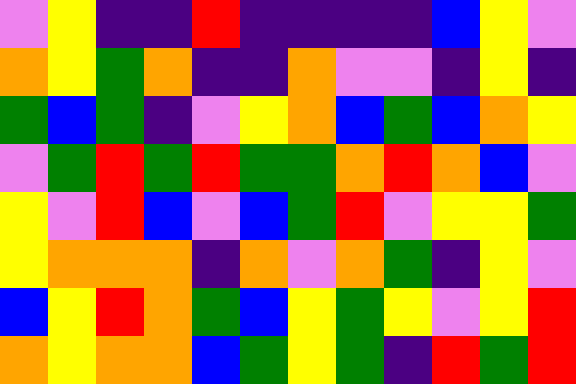[["violet", "yellow", "indigo", "indigo", "red", "indigo", "indigo", "indigo", "indigo", "blue", "yellow", "violet"], ["orange", "yellow", "green", "orange", "indigo", "indigo", "orange", "violet", "violet", "indigo", "yellow", "indigo"], ["green", "blue", "green", "indigo", "violet", "yellow", "orange", "blue", "green", "blue", "orange", "yellow"], ["violet", "green", "red", "green", "red", "green", "green", "orange", "red", "orange", "blue", "violet"], ["yellow", "violet", "red", "blue", "violet", "blue", "green", "red", "violet", "yellow", "yellow", "green"], ["yellow", "orange", "orange", "orange", "indigo", "orange", "violet", "orange", "green", "indigo", "yellow", "violet"], ["blue", "yellow", "red", "orange", "green", "blue", "yellow", "green", "yellow", "violet", "yellow", "red"], ["orange", "yellow", "orange", "orange", "blue", "green", "yellow", "green", "indigo", "red", "green", "red"]]